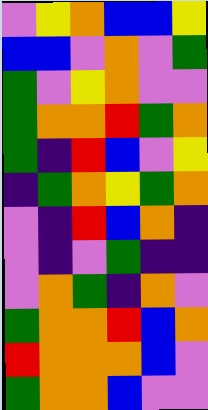[["violet", "yellow", "orange", "blue", "blue", "yellow"], ["blue", "blue", "violet", "orange", "violet", "green"], ["green", "violet", "yellow", "orange", "violet", "violet"], ["green", "orange", "orange", "red", "green", "orange"], ["green", "indigo", "red", "blue", "violet", "yellow"], ["indigo", "green", "orange", "yellow", "green", "orange"], ["violet", "indigo", "red", "blue", "orange", "indigo"], ["violet", "indigo", "violet", "green", "indigo", "indigo"], ["violet", "orange", "green", "indigo", "orange", "violet"], ["green", "orange", "orange", "red", "blue", "orange"], ["red", "orange", "orange", "orange", "blue", "violet"], ["green", "orange", "orange", "blue", "violet", "violet"]]